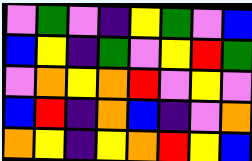[["violet", "green", "violet", "indigo", "yellow", "green", "violet", "blue"], ["blue", "yellow", "indigo", "green", "violet", "yellow", "red", "green"], ["violet", "orange", "yellow", "orange", "red", "violet", "yellow", "violet"], ["blue", "red", "indigo", "orange", "blue", "indigo", "violet", "orange"], ["orange", "yellow", "indigo", "yellow", "orange", "red", "yellow", "blue"]]